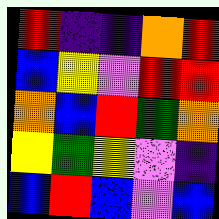[["red", "indigo", "indigo", "orange", "red"], ["blue", "yellow", "violet", "red", "red"], ["orange", "blue", "red", "green", "orange"], ["yellow", "green", "yellow", "violet", "indigo"], ["blue", "red", "blue", "violet", "blue"]]